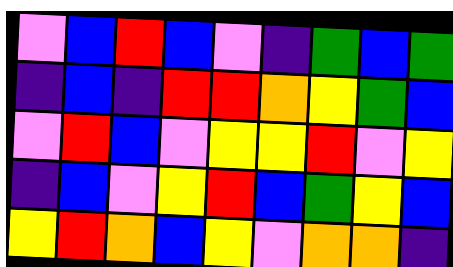[["violet", "blue", "red", "blue", "violet", "indigo", "green", "blue", "green"], ["indigo", "blue", "indigo", "red", "red", "orange", "yellow", "green", "blue"], ["violet", "red", "blue", "violet", "yellow", "yellow", "red", "violet", "yellow"], ["indigo", "blue", "violet", "yellow", "red", "blue", "green", "yellow", "blue"], ["yellow", "red", "orange", "blue", "yellow", "violet", "orange", "orange", "indigo"]]